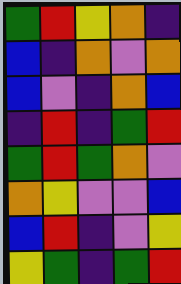[["green", "red", "yellow", "orange", "indigo"], ["blue", "indigo", "orange", "violet", "orange"], ["blue", "violet", "indigo", "orange", "blue"], ["indigo", "red", "indigo", "green", "red"], ["green", "red", "green", "orange", "violet"], ["orange", "yellow", "violet", "violet", "blue"], ["blue", "red", "indigo", "violet", "yellow"], ["yellow", "green", "indigo", "green", "red"]]